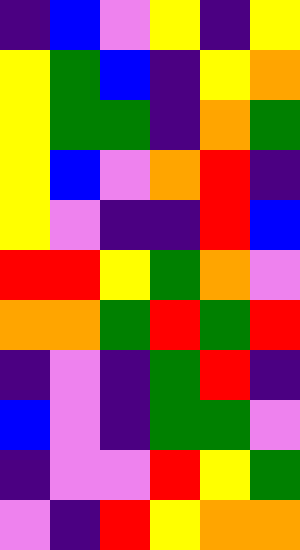[["indigo", "blue", "violet", "yellow", "indigo", "yellow"], ["yellow", "green", "blue", "indigo", "yellow", "orange"], ["yellow", "green", "green", "indigo", "orange", "green"], ["yellow", "blue", "violet", "orange", "red", "indigo"], ["yellow", "violet", "indigo", "indigo", "red", "blue"], ["red", "red", "yellow", "green", "orange", "violet"], ["orange", "orange", "green", "red", "green", "red"], ["indigo", "violet", "indigo", "green", "red", "indigo"], ["blue", "violet", "indigo", "green", "green", "violet"], ["indigo", "violet", "violet", "red", "yellow", "green"], ["violet", "indigo", "red", "yellow", "orange", "orange"]]